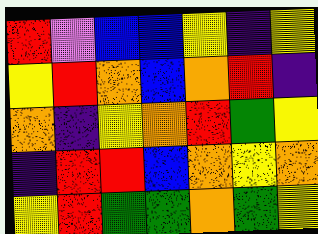[["red", "violet", "blue", "blue", "yellow", "indigo", "yellow"], ["yellow", "red", "orange", "blue", "orange", "red", "indigo"], ["orange", "indigo", "yellow", "orange", "red", "green", "yellow"], ["indigo", "red", "red", "blue", "orange", "yellow", "orange"], ["yellow", "red", "green", "green", "orange", "green", "yellow"]]